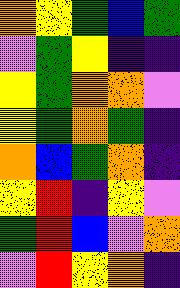[["orange", "yellow", "green", "blue", "green"], ["violet", "green", "yellow", "indigo", "indigo"], ["yellow", "green", "orange", "orange", "violet"], ["yellow", "green", "orange", "green", "indigo"], ["orange", "blue", "green", "orange", "indigo"], ["yellow", "red", "indigo", "yellow", "violet"], ["green", "red", "blue", "violet", "orange"], ["violet", "red", "yellow", "orange", "indigo"]]